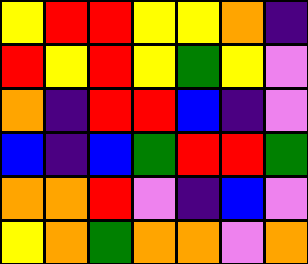[["yellow", "red", "red", "yellow", "yellow", "orange", "indigo"], ["red", "yellow", "red", "yellow", "green", "yellow", "violet"], ["orange", "indigo", "red", "red", "blue", "indigo", "violet"], ["blue", "indigo", "blue", "green", "red", "red", "green"], ["orange", "orange", "red", "violet", "indigo", "blue", "violet"], ["yellow", "orange", "green", "orange", "orange", "violet", "orange"]]